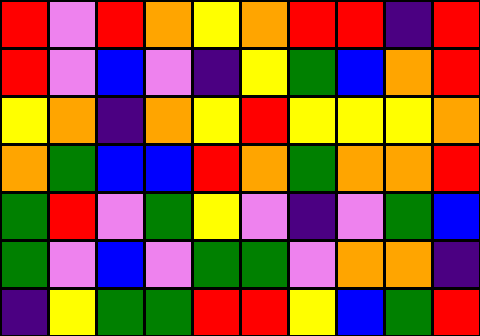[["red", "violet", "red", "orange", "yellow", "orange", "red", "red", "indigo", "red"], ["red", "violet", "blue", "violet", "indigo", "yellow", "green", "blue", "orange", "red"], ["yellow", "orange", "indigo", "orange", "yellow", "red", "yellow", "yellow", "yellow", "orange"], ["orange", "green", "blue", "blue", "red", "orange", "green", "orange", "orange", "red"], ["green", "red", "violet", "green", "yellow", "violet", "indigo", "violet", "green", "blue"], ["green", "violet", "blue", "violet", "green", "green", "violet", "orange", "orange", "indigo"], ["indigo", "yellow", "green", "green", "red", "red", "yellow", "blue", "green", "red"]]